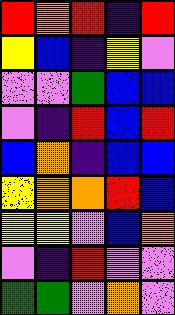[["red", "orange", "red", "indigo", "red"], ["yellow", "blue", "indigo", "yellow", "violet"], ["violet", "violet", "green", "blue", "blue"], ["violet", "indigo", "red", "blue", "red"], ["blue", "orange", "indigo", "blue", "blue"], ["yellow", "orange", "orange", "red", "blue"], ["yellow", "yellow", "violet", "blue", "orange"], ["violet", "indigo", "red", "violet", "violet"], ["green", "green", "violet", "orange", "violet"]]